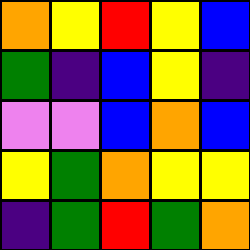[["orange", "yellow", "red", "yellow", "blue"], ["green", "indigo", "blue", "yellow", "indigo"], ["violet", "violet", "blue", "orange", "blue"], ["yellow", "green", "orange", "yellow", "yellow"], ["indigo", "green", "red", "green", "orange"]]